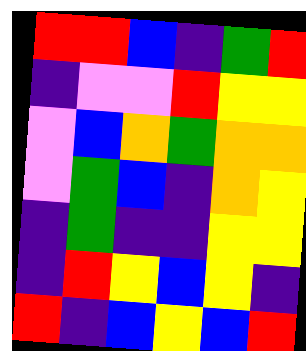[["red", "red", "blue", "indigo", "green", "red"], ["indigo", "violet", "violet", "red", "yellow", "yellow"], ["violet", "blue", "orange", "green", "orange", "orange"], ["violet", "green", "blue", "indigo", "orange", "yellow"], ["indigo", "green", "indigo", "indigo", "yellow", "yellow"], ["indigo", "red", "yellow", "blue", "yellow", "indigo"], ["red", "indigo", "blue", "yellow", "blue", "red"]]